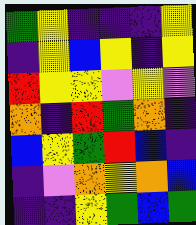[["green", "yellow", "indigo", "indigo", "indigo", "yellow"], ["indigo", "yellow", "blue", "yellow", "indigo", "yellow"], ["red", "yellow", "yellow", "violet", "yellow", "violet"], ["orange", "indigo", "red", "green", "orange", "indigo"], ["blue", "yellow", "green", "red", "blue", "indigo"], ["indigo", "violet", "orange", "yellow", "orange", "blue"], ["indigo", "indigo", "yellow", "green", "blue", "green"]]